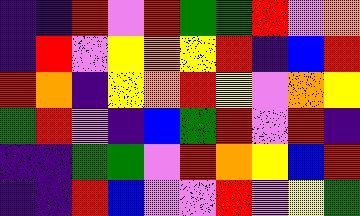[["indigo", "indigo", "red", "violet", "red", "green", "green", "red", "violet", "orange"], ["indigo", "red", "violet", "yellow", "orange", "yellow", "red", "indigo", "blue", "red"], ["red", "orange", "indigo", "yellow", "orange", "red", "yellow", "violet", "orange", "yellow"], ["green", "red", "violet", "indigo", "blue", "green", "red", "violet", "red", "indigo"], ["indigo", "indigo", "green", "green", "violet", "red", "orange", "yellow", "blue", "red"], ["indigo", "indigo", "red", "blue", "violet", "violet", "red", "violet", "yellow", "green"]]